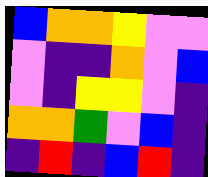[["blue", "orange", "orange", "yellow", "violet", "violet"], ["violet", "indigo", "indigo", "orange", "violet", "blue"], ["violet", "indigo", "yellow", "yellow", "violet", "indigo"], ["orange", "orange", "green", "violet", "blue", "indigo"], ["indigo", "red", "indigo", "blue", "red", "indigo"]]